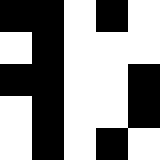[["black", "black", "white", "black", "white"], ["white", "black", "white", "white", "white"], ["black", "black", "white", "white", "black"], ["white", "black", "white", "white", "black"], ["white", "black", "white", "black", "white"]]